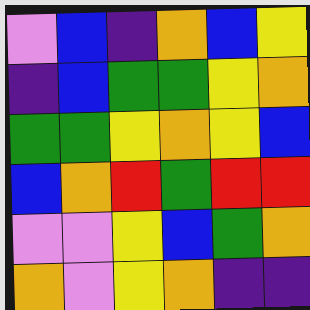[["violet", "blue", "indigo", "orange", "blue", "yellow"], ["indigo", "blue", "green", "green", "yellow", "orange"], ["green", "green", "yellow", "orange", "yellow", "blue"], ["blue", "orange", "red", "green", "red", "red"], ["violet", "violet", "yellow", "blue", "green", "orange"], ["orange", "violet", "yellow", "orange", "indigo", "indigo"]]